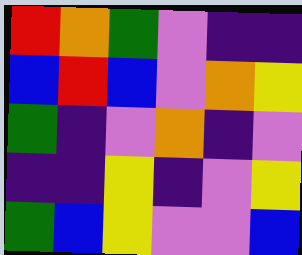[["red", "orange", "green", "violet", "indigo", "indigo"], ["blue", "red", "blue", "violet", "orange", "yellow"], ["green", "indigo", "violet", "orange", "indigo", "violet"], ["indigo", "indigo", "yellow", "indigo", "violet", "yellow"], ["green", "blue", "yellow", "violet", "violet", "blue"]]